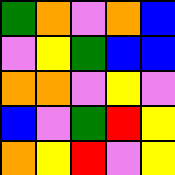[["green", "orange", "violet", "orange", "blue"], ["violet", "yellow", "green", "blue", "blue"], ["orange", "orange", "violet", "yellow", "violet"], ["blue", "violet", "green", "red", "yellow"], ["orange", "yellow", "red", "violet", "yellow"]]